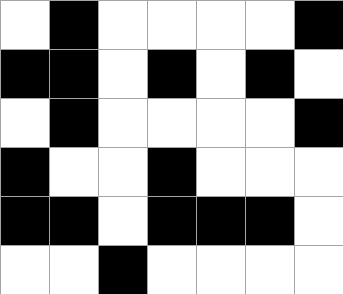[["white", "black", "white", "white", "white", "white", "black"], ["black", "black", "white", "black", "white", "black", "white"], ["white", "black", "white", "white", "white", "white", "black"], ["black", "white", "white", "black", "white", "white", "white"], ["black", "black", "white", "black", "black", "black", "white"], ["white", "white", "black", "white", "white", "white", "white"]]